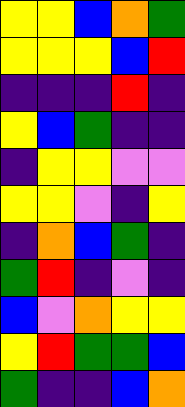[["yellow", "yellow", "blue", "orange", "green"], ["yellow", "yellow", "yellow", "blue", "red"], ["indigo", "indigo", "indigo", "red", "indigo"], ["yellow", "blue", "green", "indigo", "indigo"], ["indigo", "yellow", "yellow", "violet", "violet"], ["yellow", "yellow", "violet", "indigo", "yellow"], ["indigo", "orange", "blue", "green", "indigo"], ["green", "red", "indigo", "violet", "indigo"], ["blue", "violet", "orange", "yellow", "yellow"], ["yellow", "red", "green", "green", "blue"], ["green", "indigo", "indigo", "blue", "orange"]]